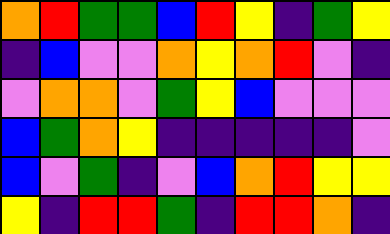[["orange", "red", "green", "green", "blue", "red", "yellow", "indigo", "green", "yellow"], ["indigo", "blue", "violet", "violet", "orange", "yellow", "orange", "red", "violet", "indigo"], ["violet", "orange", "orange", "violet", "green", "yellow", "blue", "violet", "violet", "violet"], ["blue", "green", "orange", "yellow", "indigo", "indigo", "indigo", "indigo", "indigo", "violet"], ["blue", "violet", "green", "indigo", "violet", "blue", "orange", "red", "yellow", "yellow"], ["yellow", "indigo", "red", "red", "green", "indigo", "red", "red", "orange", "indigo"]]